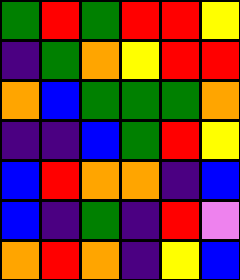[["green", "red", "green", "red", "red", "yellow"], ["indigo", "green", "orange", "yellow", "red", "red"], ["orange", "blue", "green", "green", "green", "orange"], ["indigo", "indigo", "blue", "green", "red", "yellow"], ["blue", "red", "orange", "orange", "indigo", "blue"], ["blue", "indigo", "green", "indigo", "red", "violet"], ["orange", "red", "orange", "indigo", "yellow", "blue"]]